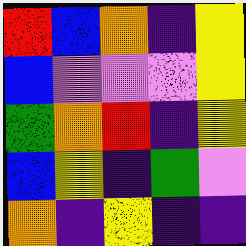[["red", "blue", "orange", "indigo", "yellow"], ["blue", "violet", "violet", "violet", "yellow"], ["green", "orange", "red", "indigo", "yellow"], ["blue", "yellow", "indigo", "green", "violet"], ["orange", "indigo", "yellow", "indigo", "indigo"]]